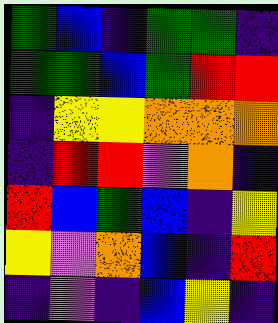[["green", "blue", "indigo", "green", "green", "indigo"], ["green", "green", "blue", "green", "red", "red"], ["indigo", "yellow", "yellow", "orange", "orange", "orange"], ["indigo", "red", "red", "violet", "orange", "indigo"], ["red", "blue", "green", "blue", "indigo", "yellow"], ["yellow", "violet", "orange", "blue", "indigo", "red"], ["indigo", "violet", "indigo", "blue", "yellow", "indigo"]]